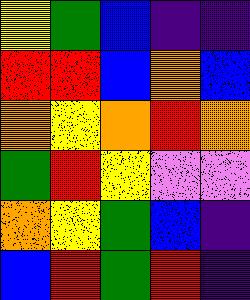[["yellow", "green", "blue", "indigo", "indigo"], ["red", "red", "blue", "orange", "blue"], ["orange", "yellow", "orange", "red", "orange"], ["green", "red", "yellow", "violet", "violet"], ["orange", "yellow", "green", "blue", "indigo"], ["blue", "red", "green", "red", "indigo"]]